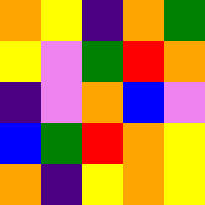[["orange", "yellow", "indigo", "orange", "green"], ["yellow", "violet", "green", "red", "orange"], ["indigo", "violet", "orange", "blue", "violet"], ["blue", "green", "red", "orange", "yellow"], ["orange", "indigo", "yellow", "orange", "yellow"]]